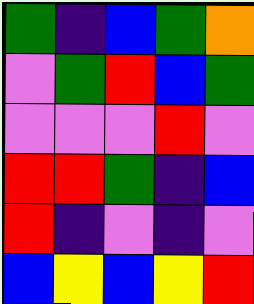[["green", "indigo", "blue", "green", "orange"], ["violet", "green", "red", "blue", "green"], ["violet", "violet", "violet", "red", "violet"], ["red", "red", "green", "indigo", "blue"], ["red", "indigo", "violet", "indigo", "violet"], ["blue", "yellow", "blue", "yellow", "red"]]